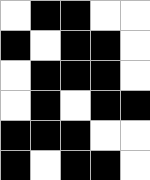[["white", "black", "black", "white", "white"], ["black", "white", "black", "black", "white"], ["white", "black", "black", "black", "white"], ["white", "black", "white", "black", "black"], ["black", "black", "black", "white", "white"], ["black", "white", "black", "black", "white"]]